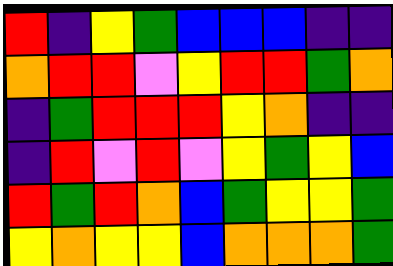[["red", "indigo", "yellow", "green", "blue", "blue", "blue", "indigo", "indigo"], ["orange", "red", "red", "violet", "yellow", "red", "red", "green", "orange"], ["indigo", "green", "red", "red", "red", "yellow", "orange", "indigo", "indigo"], ["indigo", "red", "violet", "red", "violet", "yellow", "green", "yellow", "blue"], ["red", "green", "red", "orange", "blue", "green", "yellow", "yellow", "green"], ["yellow", "orange", "yellow", "yellow", "blue", "orange", "orange", "orange", "green"]]